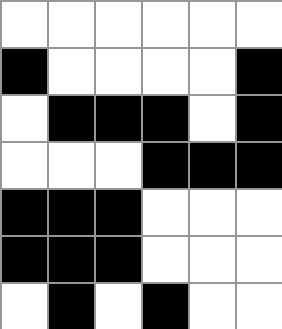[["white", "white", "white", "white", "white", "white"], ["black", "white", "white", "white", "white", "black"], ["white", "black", "black", "black", "white", "black"], ["white", "white", "white", "black", "black", "black"], ["black", "black", "black", "white", "white", "white"], ["black", "black", "black", "white", "white", "white"], ["white", "black", "white", "black", "white", "white"]]